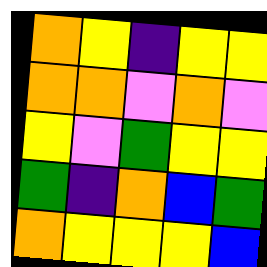[["orange", "yellow", "indigo", "yellow", "yellow"], ["orange", "orange", "violet", "orange", "violet"], ["yellow", "violet", "green", "yellow", "yellow"], ["green", "indigo", "orange", "blue", "green"], ["orange", "yellow", "yellow", "yellow", "blue"]]